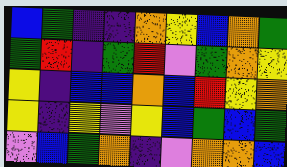[["blue", "green", "indigo", "indigo", "orange", "yellow", "blue", "orange", "green"], ["green", "red", "indigo", "green", "red", "violet", "green", "orange", "yellow"], ["yellow", "indigo", "blue", "blue", "orange", "blue", "red", "yellow", "orange"], ["yellow", "indigo", "yellow", "violet", "yellow", "blue", "green", "blue", "green"], ["violet", "blue", "green", "orange", "indigo", "violet", "orange", "orange", "blue"]]